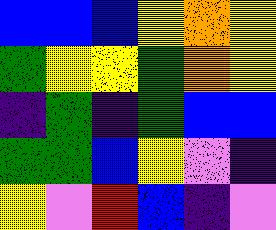[["blue", "blue", "blue", "yellow", "orange", "yellow"], ["green", "yellow", "yellow", "green", "orange", "yellow"], ["indigo", "green", "indigo", "green", "blue", "blue"], ["green", "green", "blue", "yellow", "violet", "indigo"], ["yellow", "violet", "red", "blue", "indigo", "violet"]]